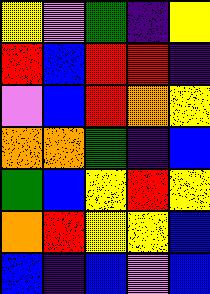[["yellow", "violet", "green", "indigo", "yellow"], ["red", "blue", "red", "red", "indigo"], ["violet", "blue", "red", "orange", "yellow"], ["orange", "orange", "green", "indigo", "blue"], ["green", "blue", "yellow", "red", "yellow"], ["orange", "red", "yellow", "yellow", "blue"], ["blue", "indigo", "blue", "violet", "blue"]]